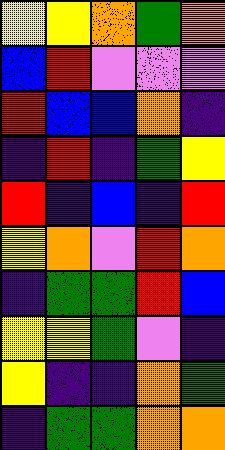[["yellow", "yellow", "orange", "green", "orange"], ["blue", "red", "violet", "violet", "violet"], ["red", "blue", "blue", "orange", "indigo"], ["indigo", "red", "indigo", "green", "yellow"], ["red", "indigo", "blue", "indigo", "red"], ["yellow", "orange", "violet", "red", "orange"], ["indigo", "green", "green", "red", "blue"], ["yellow", "yellow", "green", "violet", "indigo"], ["yellow", "indigo", "indigo", "orange", "green"], ["indigo", "green", "green", "orange", "orange"]]